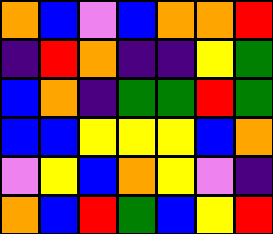[["orange", "blue", "violet", "blue", "orange", "orange", "red"], ["indigo", "red", "orange", "indigo", "indigo", "yellow", "green"], ["blue", "orange", "indigo", "green", "green", "red", "green"], ["blue", "blue", "yellow", "yellow", "yellow", "blue", "orange"], ["violet", "yellow", "blue", "orange", "yellow", "violet", "indigo"], ["orange", "blue", "red", "green", "blue", "yellow", "red"]]